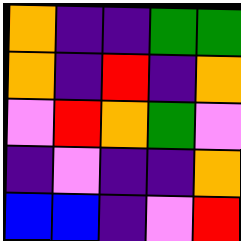[["orange", "indigo", "indigo", "green", "green"], ["orange", "indigo", "red", "indigo", "orange"], ["violet", "red", "orange", "green", "violet"], ["indigo", "violet", "indigo", "indigo", "orange"], ["blue", "blue", "indigo", "violet", "red"]]